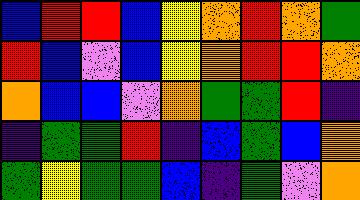[["blue", "red", "red", "blue", "yellow", "orange", "red", "orange", "green"], ["red", "blue", "violet", "blue", "yellow", "orange", "red", "red", "orange"], ["orange", "blue", "blue", "violet", "orange", "green", "green", "red", "indigo"], ["indigo", "green", "green", "red", "indigo", "blue", "green", "blue", "orange"], ["green", "yellow", "green", "green", "blue", "indigo", "green", "violet", "orange"]]